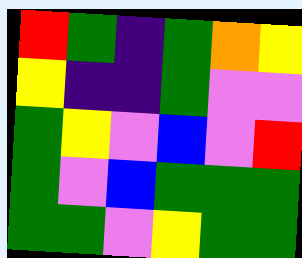[["red", "green", "indigo", "green", "orange", "yellow"], ["yellow", "indigo", "indigo", "green", "violet", "violet"], ["green", "yellow", "violet", "blue", "violet", "red"], ["green", "violet", "blue", "green", "green", "green"], ["green", "green", "violet", "yellow", "green", "green"]]